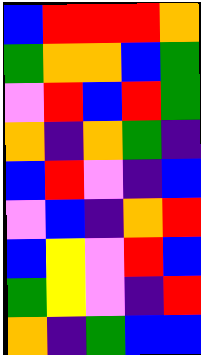[["blue", "red", "red", "red", "orange"], ["green", "orange", "orange", "blue", "green"], ["violet", "red", "blue", "red", "green"], ["orange", "indigo", "orange", "green", "indigo"], ["blue", "red", "violet", "indigo", "blue"], ["violet", "blue", "indigo", "orange", "red"], ["blue", "yellow", "violet", "red", "blue"], ["green", "yellow", "violet", "indigo", "red"], ["orange", "indigo", "green", "blue", "blue"]]